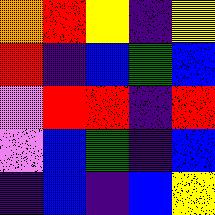[["orange", "red", "yellow", "indigo", "yellow"], ["red", "indigo", "blue", "green", "blue"], ["violet", "red", "red", "indigo", "red"], ["violet", "blue", "green", "indigo", "blue"], ["indigo", "blue", "indigo", "blue", "yellow"]]